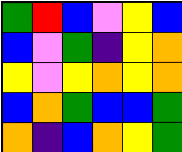[["green", "red", "blue", "violet", "yellow", "blue"], ["blue", "violet", "green", "indigo", "yellow", "orange"], ["yellow", "violet", "yellow", "orange", "yellow", "orange"], ["blue", "orange", "green", "blue", "blue", "green"], ["orange", "indigo", "blue", "orange", "yellow", "green"]]